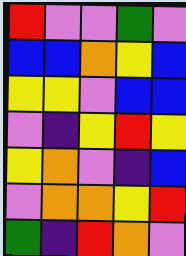[["red", "violet", "violet", "green", "violet"], ["blue", "blue", "orange", "yellow", "blue"], ["yellow", "yellow", "violet", "blue", "blue"], ["violet", "indigo", "yellow", "red", "yellow"], ["yellow", "orange", "violet", "indigo", "blue"], ["violet", "orange", "orange", "yellow", "red"], ["green", "indigo", "red", "orange", "violet"]]